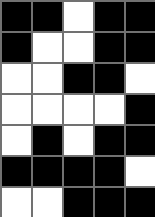[["black", "black", "white", "black", "black"], ["black", "white", "white", "black", "black"], ["white", "white", "black", "black", "white"], ["white", "white", "white", "white", "black"], ["white", "black", "white", "black", "black"], ["black", "black", "black", "black", "white"], ["white", "white", "black", "black", "black"]]